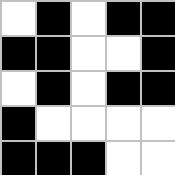[["white", "black", "white", "black", "black"], ["black", "black", "white", "white", "black"], ["white", "black", "white", "black", "black"], ["black", "white", "white", "white", "white"], ["black", "black", "black", "white", "white"]]